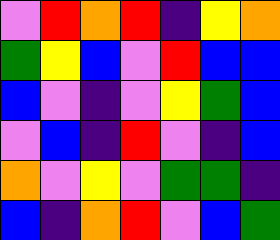[["violet", "red", "orange", "red", "indigo", "yellow", "orange"], ["green", "yellow", "blue", "violet", "red", "blue", "blue"], ["blue", "violet", "indigo", "violet", "yellow", "green", "blue"], ["violet", "blue", "indigo", "red", "violet", "indigo", "blue"], ["orange", "violet", "yellow", "violet", "green", "green", "indigo"], ["blue", "indigo", "orange", "red", "violet", "blue", "green"]]